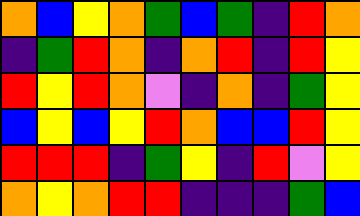[["orange", "blue", "yellow", "orange", "green", "blue", "green", "indigo", "red", "orange"], ["indigo", "green", "red", "orange", "indigo", "orange", "red", "indigo", "red", "yellow"], ["red", "yellow", "red", "orange", "violet", "indigo", "orange", "indigo", "green", "yellow"], ["blue", "yellow", "blue", "yellow", "red", "orange", "blue", "blue", "red", "yellow"], ["red", "red", "red", "indigo", "green", "yellow", "indigo", "red", "violet", "yellow"], ["orange", "yellow", "orange", "red", "red", "indigo", "indigo", "indigo", "green", "blue"]]